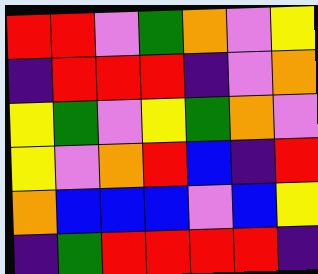[["red", "red", "violet", "green", "orange", "violet", "yellow"], ["indigo", "red", "red", "red", "indigo", "violet", "orange"], ["yellow", "green", "violet", "yellow", "green", "orange", "violet"], ["yellow", "violet", "orange", "red", "blue", "indigo", "red"], ["orange", "blue", "blue", "blue", "violet", "blue", "yellow"], ["indigo", "green", "red", "red", "red", "red", "indigo"]]